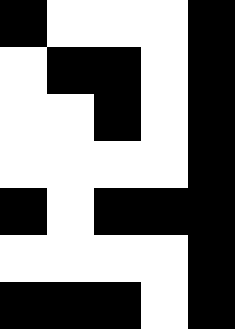[["black", "white", "white", "white", "black"], ["white", "black", "black", "white", "black"], ["white", "white", "black", "white", "black"], ["white", "white", "white", "white", "black"], ["black", "white", "black", "black", "black"], ["white", "white", "white", "white", "black"], ["black", "black", "black", "white", "black"]]